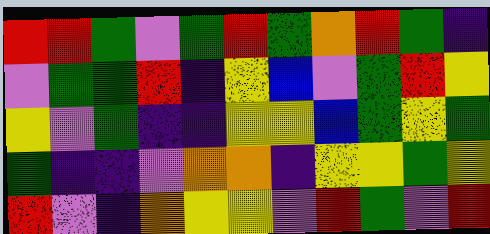[["red", "red", "green", "violet", "green", "red", "green", "orange", "red", "green", "indigo"], ["violet", "green", "green", "red", "indigo", "yellow", "blue", "violet", "green", "red", "yellow"], ["yellow", "violet", "green", "indigo", "indigo", "yellow", "yellow", "blue", "green", "yellow", "green"], ["green", "indigo", "indigo", "violet", "orange", "orange", "indigo", "yellow", "yellow", "green", "yellow"], ["red", "violet", "indigo", "orange", "yellow", "yellow", "violet", "red", "green", "violet", "red"]]